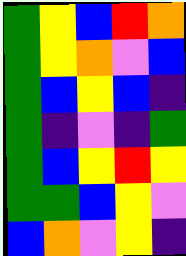[["green", "yellow", "blue", "red", "orange"], ["green", "yellow", "orange", "violet", "blue"], ["green", "blue", "yellow", "blue", "indigo"], ["green", "indigo", "violet", "indigo", "green"], ["green", "blue", "yellow", "red", "yellow"], ["green", "green", "blue", "yellow", "violet"], ["blue", "orange", "violet", "yellow", "indigo"]]